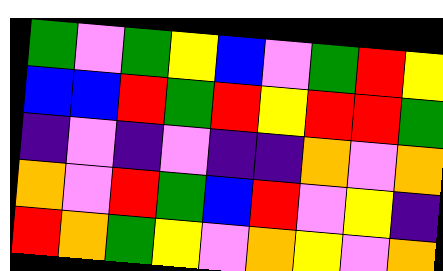[["green", "violet", "green", "yellow", "blue", "violet", "green", "red", "yellow"], ["blue", "blue", "red", "green", "red", "yellow", "red", "red", "green"], ["indigo", "violet", "indigo", "violet", "indigo", "indigo", "orange", "violet", "orange"], ["orange", "violet", "red", "green", "blue", "red", "violet", "yellow", "indigo"], ["red", "orange", "green", "yellow", "violet", "orange", "yellow", "violet", "orange"]]